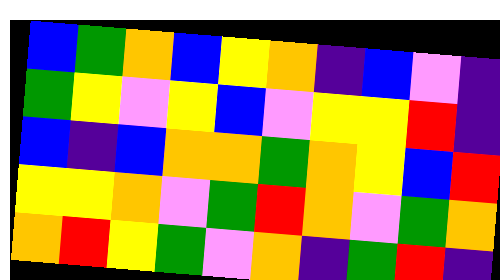[["blue", "green", "orange", "blue", "yellow", "orange", "indigo", "blue", "violet", "indigo"], ["green", "yellow", "violet", "yellow", "blue", "violet", "yellow", "yellow", "red", "indigo"], ["blue", "indigo", "blue", "orange", "orange", "green", "orange", "yellow", "blue", "red"], ["yellow", "yellow", "orange", "violet", "green", "red", "orange", "violet", "green", "orange"], ["orange", "red", "yellow", "green", "violet", "orange", "indigo", "green", "red", "indigo"]]